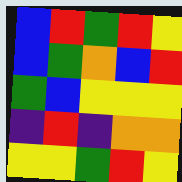[["blue", "red", "green", "red", "yellow"], ["blue", "green", "orange", "blue", "red"], ["green", "blue", "yellow", "yellow", "yellow"], ["indigo", "red", "indigo", "orange", "orange"], ["yellow", "yellow", "green", "red", "yellow"]]